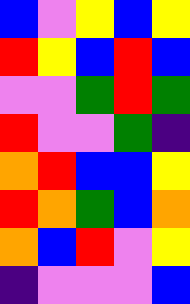[["blue", "violet", "yellow", "blue", "yellow"], ["red", "yellow", "blue", "red", "blue"], ["violet", "violet", "green", "red", "green"], ["red", "violet", "violet", "green", "indigo"], ["orange", "red", "blue", "blue", "yellow"], ["red", "orange", "green", "blue", "orange"], ["orange", "blue", "red", "violet", "yellow"], ["indigo", "violet", "violet", "violet", "blue"]]